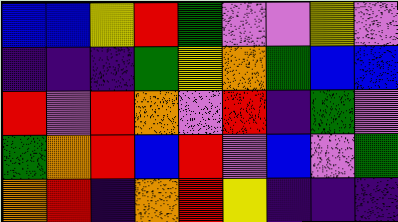[["blue", "blue", "yellow", "red", "green", "violet", "violet", "yellow", "violet"], ["indigo", "indigo", "indigo", "green", "yellow", "orange", "green", "blue", "blue"], ["red", "violet", "red", "orange", "violet", "red", "indigo", "green", "violet"], ["green", "orange", "red", "blue", "red", "violet", "blue", "violet", "green"], ["orange", "red", "indigo", "orange", "red", "yellow", "indigo", "indigo", "indigo"]]